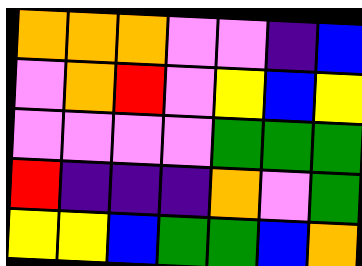[["orange", "orange", "orange", "violet", "violet", "indigo", "blue"], ["violet", "orange", "red", "violet", "yellow", "blue", "yellow"], ["violet", "violet", "violet", "violet", "green", "green", "green"], ["red", "indigo", "indigo", "indigo", "orange", "violet", "green"], ["yellow", "yellow", "blue", "green", "green", "blue", "orange"]]